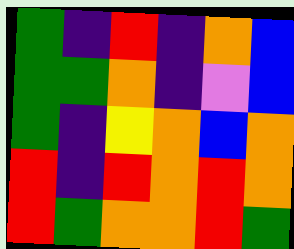[["green", "indigo", "red", "indigo", "orange", "blue"], ["green", "green", "orange", "indigo", "violet", "blue"], ["green", "indigo", "yellow", "orange", "blue", "orange"], ["red", "indigo", "red", "orange", "red", "orange"], ["red", "green", "orange", "orange", "red", "green"]]